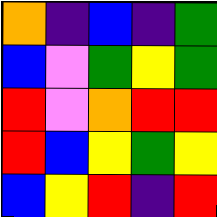[["orange", "indigo", "blue", "indigo", "green"], ["blue", "violet", "green", "yellow", "green"], ["red", "violet", "orange", "red", "red"], ["red", "blue", "yellow", "green", "yellow"], ["blue", "yellow", "red", "indigo", "red"]]